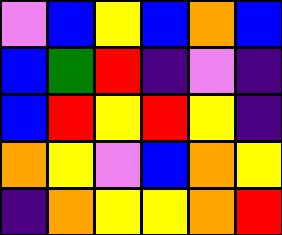[["violet", "blue", "yellow", "blue", "orange", "blue"], ["blue", "green", "red", "indigo", "violet", "indigo"], ["blue", "red", "yellow", "red", "yellow", "indigo"], ["orange", "yellow", "violet", "blue", "orange", "yellow"], ["indigo", "orange", "yellow", "yellow", "orange", "red"]]